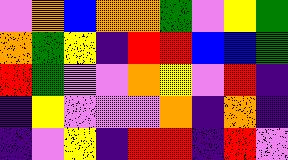[["violet", "orange", "blue", "orange", "orange", "green", "violet", "yellow", "green"], ["orange", "green", "yellow", "indigo", "red", "red", "blue", "blue", "green"], ["red", "green", "violet", "violet", "orange", "yellow", "violet", "red", "indigo"], ["indigo", "yellow", "violet", "violet", "violet", "orange", "indigo", "orange", "indigo"], ["indigo", "violet", "yellow", "indigo", "red", "red", "indigo", "red", "violet"]]